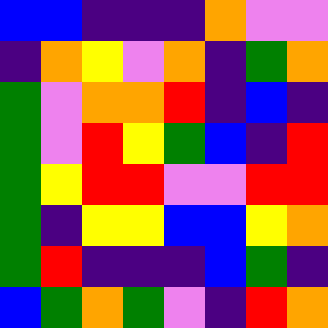[["blue", "blue", "indigo", "indigo", "indigo", "orange", "violet", "violet"], ["indigo", "orange", "yellow", "violet", "orange", "indigo", "green", "orange"], ["green", "violet", "orange", "orange", "red", "indigo", "blue", "indigo"], ["green", "violet", "red", "yellow", "green", "blue", "indigo", "red"], ["green", "yellow", "red", "red", "violet", "violet", "red", "red"], ["green", "indigo", "yellow", "yellow", "blue", "blue", "yellow", "orange"], ["green", "red", "indigo", "indigo", "indigo", "blue", "green", "indigo"], ["blue", "green", "orange", "green", "violet", "indigo", "red", "orange"]]